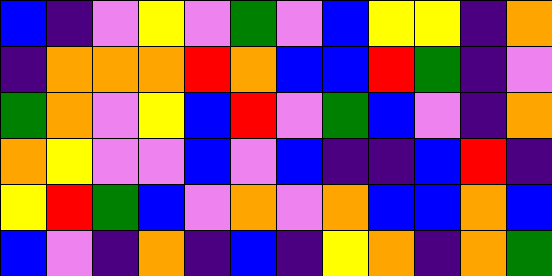[["blue", "indigo", "violet", "yellow", "violet", "green", "violet", "blue", "yellow", "yellow", "indigo", "orange"], ["indigo", "orange", "orange", "orange", "red", "orange", "blue", "blue", "red", "green", "indigo", "violet"], ["green", "orange", "violet", "yellow", "blue", "red", "violet", "green", "blue", "violet", "indigo", "orange"], ["orange", "yellow", "violet", "violet", "blue", "violet", "blue", "indigo", "indigo", "blue", "red", "indigo"], ["yellow", "red", "green", "blue", "violet", "orange", "violet", "orange", "blue", "blue", "orange", "blue"], ["blue", "violet", "indigo", "orange", "indigo", "blue", "indigo", "yellow", "orange", "indigo", "orange", "green"]]